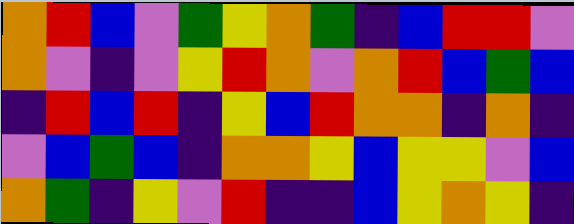[["orange", "red", "blue", "violet", "green", "yellow", "orange", "green", "indigo", "blue", "red", "red", "violet"], ["orange", "violet", "indigo", "violet", "yellow", "red", "orange", "violet", "orange", "red", "blue", "green", "blue"], ["indigo", "red", "blue", "red", "indigo", "yellow", "blue", "red", "orange", "orange", "indigo", "orange", "indigo"], ["violet", "blue", "green", "blue", "indigo", "orange", "orange", "yellow", "blue", "yellow", "yellow", "violet", "blue"], ["orange", "green", "indigo", "yellow", "violet", "red", "indigo", "indigo", "blue", "yellow", "orange", "yellow", "indigo"]]